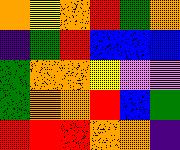[["orange", "yellow", "orange", "red", "green", "orange"], ["indigo", "green", "red", "blue", "blue", "blue"], ["green", "orange", "orange", "yellow", "violet", "violet"], ["green", "orange", "orange", "red", "blue", "green"], ["red", "red", "red", "orange", "orange", "indigo"]]